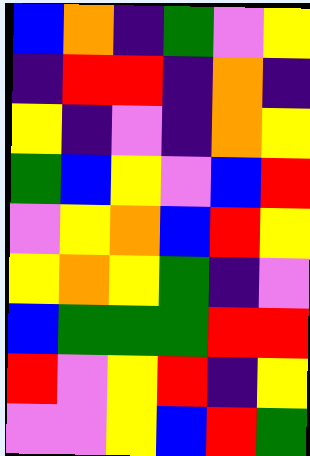[["blue", "orange", "indigo", "green", "violet", "yellow"], ["indigo", "red", "red", "indigo", "orange", "indigo"], ["yellow", "indigo", "violet", "indigo", "orange", "yellow"], ["green", "blue", "yellow", "violet", "blue", "red"], ["violet", "yellow", "orange", "blue", "red", "yellow"], ["yellow", "orange", "yellow", "green", "indigo", "violet"], ["blue", "green", "green", "green", "red", "red"], ["red", "violet", "yellow", "red", "indigo", "yellow"], ["violet", "violet", "yellow", "blue", "red", "green"]]